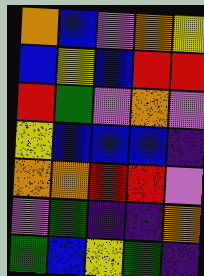[["orange", "blue", "violet", "orange", "yellow"], ["blue", "yellow", "blue", "red", "red"], ["red", "green", "violet", "orange", "violet"], ["yellow", "blue", "blue", "blue", "indigo"], ["orange", "orange", "red", "red", "violet"], ["violet", "green", "indigo", "indigo", "orange"], ["green", "blue", "yellow", "green", "indigo"]]